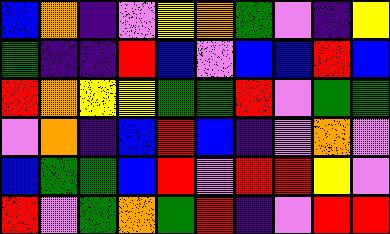[["blue", "orange", "indigo", "violet", "yellow", "orange", "green", "violet", "indigo", "yellow"], ["green", "indigo", "indigo", "red", "blue", "violet", "blue", "blue", "red", "blue"], ["red", "orange", "yellow", "yellow", "green", "green", "red", "violet", "green", "green"], ["violet", "orange", "indigo", "blue", "red", "blue", "indigo", "violet", "orange", "violet"], ["blue", "green", "green", "blue", "red", "violet", "red", "red", "yellow", "violet"], ["red", "violet", "green", "orange", "green", "red", "indigo", "violet", "red", "red"]]